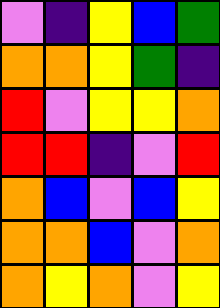[["violet", "indigo", "yellow", "blue", "green"], ["orange", "orange", "yellow", "green", "indigo"], ["red", "violet", "yellow", "yellow", "orange"], ["red", "red", "indigo", "violet", "red"], ["orange", "blue", "violet", "blue", "yellow"], ["orange", "orange", "blue", "violet", "orange"], ["orange", "yellow", "orange", "violet", "yellow"]]